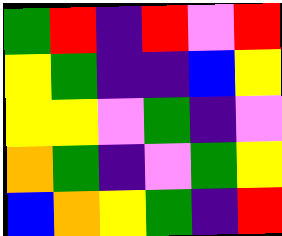[["green", "red", "indigo", "red", "violet", "red"], ["yellow", "green", "indigo", "indigo", "blue", "yellow"], ["yellow", "yellow", "violet", "green", "indigo", "violet"], ["orange", "green", "indigo", "violet", "green", "yellow"], ["blue", "orange", "yellow", "green", "indigo", "red"]]